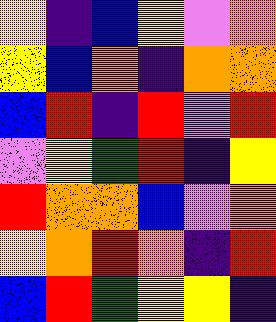[["yellow", "indigo", "blue", "yellow", "violet", "orange"], ["yellow", "blue", "orange", "indigo", "orange", "orange"], ["blue", "red", "indigo", "red", "violet", "red"], ["violet", "yellow", "green", "red", "indigo", "yellow"], ["red", "orange", "orange", "blue", "violet", "orange"], ["yellow", "orange", "red", "orange", "indigo", "red"], ["blue", "red", "green", "yellow", "yellow", "indigo"]]